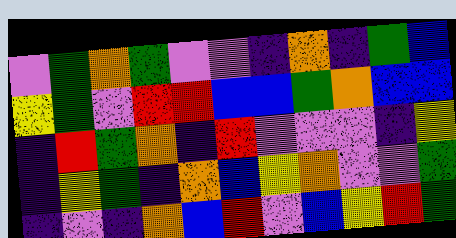[["violet", "green", "orange", "green", "violet", "violet", "indigo", "orange", "indigo", "green", "blue"], ["yellow", "green", "violet", "red", "red", "blue", "blue", "green", "orange", "blue", "blue"], ["indigo", "red", "green", "orange", "indigo", "red", "violet", "violet", "violet", "indigo", "yellow"], ["indigo", "yellow", "green", "indigo", "orange", "blue", "yellow", "orange", "violet", "violet", "green"], ["indigo", "violet", "indigo", "orange", "blue", "red", "violet", "blue", "yellow", "red", "green"]]